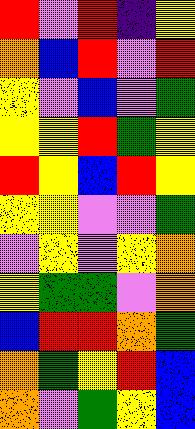[["red", "violet", "red", "indigo", "yellow"], ["orange", "blue", "red", "violet", "red"], ["yellow", "violet", "blue", "violet", "green"], ["yellow", "yellow", "red", "green", "yellow"], ["red", "yellow", "blue", "red", "yellow"], ["yellow", "yellow", "violet", "violet", "green"], ["violet", "yellow", "violet", "yellow", "orange"], ["yellow", "green", "green", "violet", "orange"], ["blue", "red", "red", "orange", "green"], ["orange", "green", "yellow", "red", "blue"], ["orange", "violet", "green", "yellow", "blue"]]